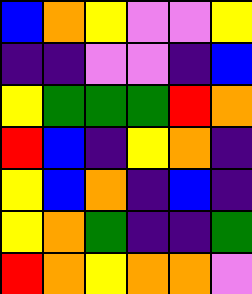[["blue", "orange", "yellow", "violet", "violet", "yellow"], ["indigo", "indigo", "violet", "violet", "indigo", "blue"], ["yellow", "green", "green", "green", "red", "orange"], ["red", "blue", "indigo", "yellow", "orange", "indigo"], ["yellow", "blue", "orange", "indigo", "blue", "indigo"], ["yellow", "orange", "green", "indigo", "indigo", "green"], ["red", "orange", "yellow", "orange", "orange", "violet"]]